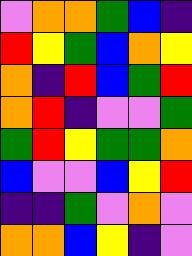[["violet", "orange", "orange", "green", "blue", "indigo"], ["red", "yellow", "green", "blue", "orange", "yellow"], ["orange", "indigo", "red", "blue", "green", "red"], ["orange", "red", "indigo", "violet", "violet", "green"], ["green", "red", "yellow", "green", "green", "orange"], ["blue", "violet", "violet", "blue", "yellow", "red"], ["indigo", "indigo", "green", "violet", "orange", "violet"], ["orange", "orange", "blue", "yellow", "indigo", "violet"]]